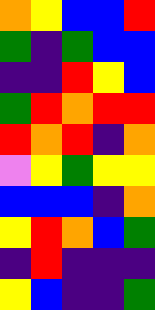[["orange", "yellow", "blue", "blue", "red"], ["green", "indigo", "green", "blue", "blue"], ["indigo", "indigo", "red", "yellow", "blue"], ["green", "red", "orange", "red", "red"], ["red", "orange", "red", "indigo", "orange"], ["violet", "yellow", "green", "yellow", "yellow"], ["blue", "blue", "blue", "indigo", "orange"], ["yellow", "red", "orange", "blue", "green"], ["indigo", "red", "indigo", "indigo", "indigo"], ["yellow", "blue", "indigo", "indigo", "green"]]